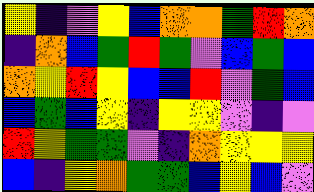[["yellow", "indigo", "violet", "yellow", "blue", "orange", "orange", "green", "red", "orange"], ["indigo", "orange", "blue", "green", "red", "green", "violet", "blue", "green", "blue"], ["orange", "yellow", "red", "yellow", "blue", "blue", "red", "violet", "green", "blue"], ["blue", "green", "blue", "yellow", "indigo", "yellow", "yellow", "violet", "indigo", "violet"], ["red", "yellow", "green", "green", "violet", "indigo", "orange", "yellow", "yellow", "yellow"], ["blue", "indigo", "yellow", "orange", "green", "green", "blue", "yellow", "blue", "violet"]]